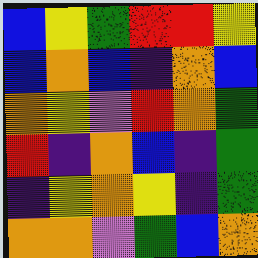[["blue", "yellow", "green", "red", "red", "yellow"], ["blue", "orange", "blue", "indigo", "orange", "blue"], ["orange", "yellow", "violet", "red", "orange", "green"], ["red", "indigo", "orange", "blue", "indigo", "green"], ["indigo", "yellow", "orange", "yellow", "indigo", "green"], ["orange", "orange", "violet", "green", "blue", "orange"]]